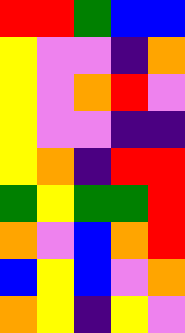[["red", "red", "green", "blue", "blue"], ["yellow", "violet", "violet", "indigo", "orange"], ["yellow", "violet", "orange", "red", "violet"], ["yellow", "violet", "violet", "indigo", "indigo"], ["yellow", "orange", "indigo", "red", "red"], ["green", "yellow", "green", "green", "red"], ["orange", "violet", "blue", "orange", "red"], ["blue", "yellow", "blue", "violet", "orange"], ["orange", "yellow", "indigo", "yellow", "violet"]]